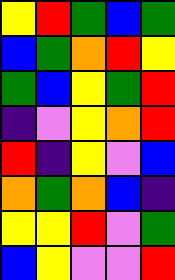[["yellow", "red", "green", "blue", "green"], ["blue", "green", "orange", "red", "yellow"], ["green", "blue", "yellow", "green", "red"], ["indigo", "violet", "yellow", "orange", "red"], ["red", "indigo", "yellow", "violet", "blue"], ["orange", "green", "orange", "blue", "indigo"], ["yellow", "yellow", "red", "violet", "green"], ["blue", "yellow", "violet", "violet", "red"]]